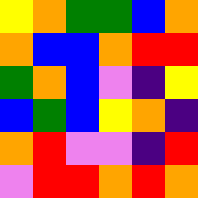[["yellow", "orange", "green", "green", "blue", "orange"], ["orange", "blue", "blue", "orange", "red", "red"], ["green", "orange", "blue", "violet", "indigo", "yellow"], ["blue", "green", "blue", "yellow", "orange", "indigo"], ["orange", "red", "violet", "violet", "indigo", "red"], ["violet", "red", "red", "orange", "red", "orange"]]